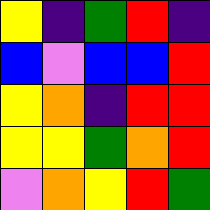[["yellow", "indigo", "green", "red", "indigo"], ["blue", "violet", "blue", "blue", "red"], ["yellow", "orange", "indigo", "red", "red"], ["yellow", "yellow", "green", "orange", "red"], ["violet", "orange", "yellow", "red", "green"]]